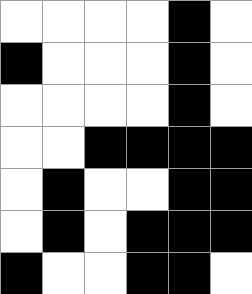[["white", "white", "white", "white", "black", "white"], ["black", "white", "white", "white", "black", "white"], ["white", "white", "white", "white", "black", "white"], ["white", "white", "black", "black", "black", "black"], ["white", "black", "white", "white", "black", "black"], ["white", "black", "white", "black", "black", "black"], ["black", "white", "white", "black", "black", "white"]]